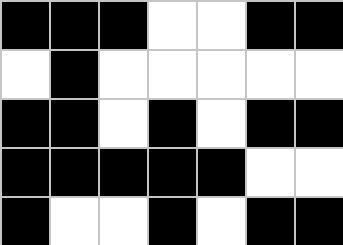[["black", "black", "black", "white", "white", "black", "black"], ["white", "black", "white", "white", "white", "white", "white"], ["black", "black", "white", "black", "white", "black", "black"], ["black", "black", "black", "black", "black", "white", "white"], ["black", "white", "white", "black", "white", "black", "black"]]